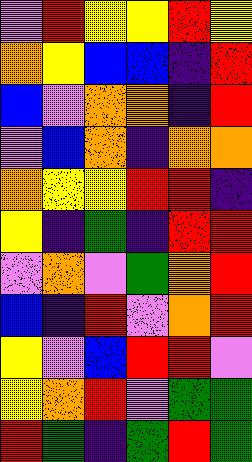[["violet", "red", "yellow", "yellow", "red", "yellow"], ["orange", "yellow", "blue", "blue", "indigo", "red"], ["blue", "violet", "orange", "orange", "indigo", "red"], ["violet", "blue", "orange", "indigo", "orange", "orange"], ["orange", "yellow", "yellow", "red", "red", "indigo"], ["yellow", "indigo", "green", "indigo", "red", "red"], ["violet", "orange", "violet", "green", "orange", "red"], ["blue", "indigo", "red", "violet", "orange", "red"], ["yellow", "violet", "blue", "red", "red", "violet"], ["yellow", "orange", "red", "violet", "green", "green"], ["red", "green", "indigo", "green", "red", "green"]]